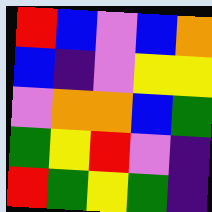[["red", "blue", "violet", "blue", "orange"], ["blue", "indigo", "violet", "yellow", "yellow"], ["violet", "orange", "orange", "blue", "green"], ["green", "yellow", "red", "violet", "indigo"], ["red", "green", "yellow", "green", "indigo"]]